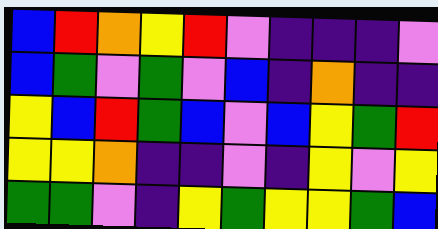[["blue", "red", "orange", "yellow", "red", "violet", "indigo", "indigo", "indigo", "violet"], ["blue", "green", "violet", "green", "violet", "blue", "indigo", "orange", "indigo", "indigo"], ["yellow", "blue", "red", "green", "blue", "violet", "blue", "yellow", "green", "red"], ["yellow", "yellow", "orange", "indigo", "indigo", "violet", "indigo", "yellow", "violet", "yellow"], ["green", "green", "violet", "indigo", "yellow", "green", "yellow", "yellow", "green", "blue"]]